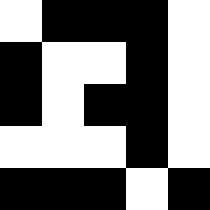[["white", "black", "black", "black", "white"], ["black", "white", "white", "black", "white"], ["black", "white", "black", "black", "white"], ["white", "white", "white", "black", "white"], ["black", "black", "black", "white", "black"]]